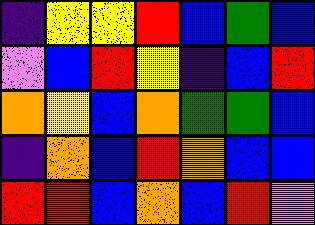[["indigo", "yellow", "yellow", "red", "blue", "green", "blue"], ["violet", "blue", "red", "yellow", "indigo", "blue", "red"], ["orange", "yellow", "blue", "orange", "green", "green", "blue"], ["indigo", "orange", "blue", "red", "orange", "blue", "blue"], ["red", "red", "blue", "orange", "blue", "red", "violet"]]